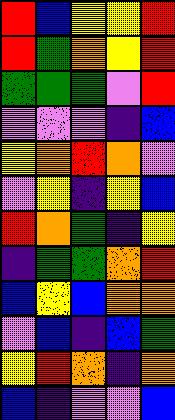[["red", "blue", "yellow", "yellow", "red"], ["red", "green", "orange", "yellow", "red"], ["green", "green", "green", "violet", "red"], ["violet", "violet", "violet", "indigo", "blue"], ["yellow", "orange", "red", "orange", "violet"], ["violet", "yellow", "indigo", "yellow", "blue"], ["red", "orange", "green", "indigo", "yellow"], ["indigo", "green", "green", "orange", "red"], ["blue", "yellow", "blue", "orange", "orange"], ["violet", "blue", "indigo", "blue", "green"], ["yellow", "red", "orange", "indigo", "orange"], ["blue", "indigo", "violet", "violet", "blue"]]